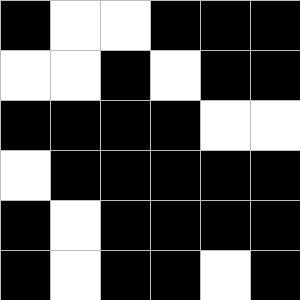[["black", "white", "white", "black", "black", "black"], ["white", "white", "black", "white", "black", "black"], ["black", "black", "black", "black", "white", "white"], ["white", "black", "black", "black", "black", "black"], ["black", "white", "black", "black", "black", "black"], ["black", "white", "black", "black", "white", "black"]]